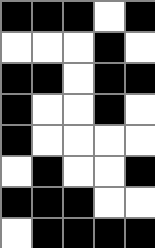[["black", "black", "black", "white", "black"], ["white", "white", "white", "black", "white"], ["black", "black", "white", "black", "black"], ["black", "white", "white", "black", "white"], ["black", "white", "white", "white", "white"], ["white", "black", "white", "white", "black"], ["black", "black", "black", "white", "white"], ["white", "black", "black", "black", "black"]]